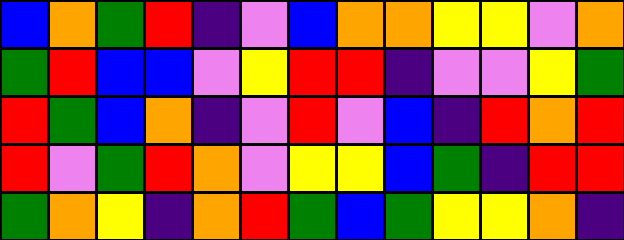[["blue", "orange", "green", "red", "indigo", "violet", "blue", "orange", "orange", "yellow", "yellow", "violet", "orange"], ["green", "red", "blue", "blue", "violet", "yellow", "red", "red", "indigo", "violet", "violet", "yellow", "green"], ["red", "green", "blue", "orange", "indigo", "violet", "red", "violet", "blue", "indigo", "red", "orange", "red"], ["red", "violet", "green", "red", "orange", "violet", "yellow", "yellow", "blue", "green", "indigo", "red", "red"], ["green", "orange", "yellow", "indigo", "orange", "red", "green", "blue", "green", "yellow", "yellow", "orange", "indigo"]]